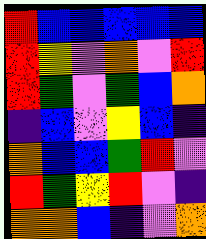[["red", "blue", "blue", "blue", "blue", "blue"], ["red", "yellow", "violet", "orange", "violet", "red"], ["red", "green", "violet", "green", "blue", "orange"], ["indigo", "blue", "violet", "yellow", "blue", "indigo"], ["orange", "blue", "blue", "green", "red", "violet"], ["red", "green", "yellow", "red", "violet", "indigo"], ["orange", "orange", "blue", "indigo", "violet", "orange"]]